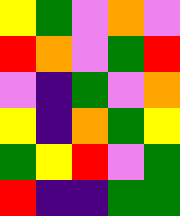[["yellow", "green", "violet", "orange", "violet"], ["red", "orange", "violet", "green", "red"], ["violet", "indigo", "green", "violet", "orange"], ["yellow", "indigo", "orange", "green", "yellow"], ["green", "yellow", "red", "violet", "green"], ["red", "indigo", "indigo", "green", "green"]]